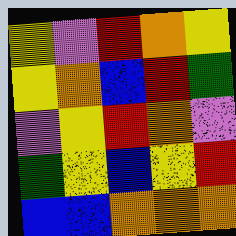[["yellow", "violet", "red", "orange", "yellow"], ["yellow", "orange", "blue", "red", "green"], ["violet", "yellow", "red", "orange", "violet"], ["green", "yellow", "blue", "yellow", "red"], ["blue", "blue", "orange", "orange", "orange"]]